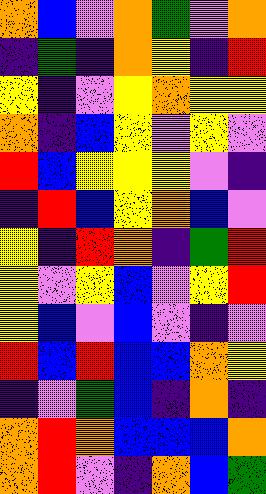[["orange", "blue", "violet", "orange", "green", "violet", "orange"], ["indigo", "green", "indigo", "orange", "yellow", "indigo", "red"], ["yellow", "indigo", "violet", "yellow", "orange", "yellow", "yellow"], ["orange", "indigo", "blue", "yellow", "violet", "yellow", "violet"], ["red", "blue", "yellow", "yellow", "yellow", "violet", "indigo"], ["indigo", "red", "blue", "yellow", "orange", "blue", "violet"], ["yellow", "indigo", "red", "orange", "indigo", "green", "red"], ["yellow", "violet", "yellow", "blue", "violet", "yellow", "red"], ["yellow", "blue", "violet", "blue", "violet", "indigo", "violet"], ["red", "blue", "red", "blue", "blue", "orange", "yellow"], ["indigo", "violet", "green", "blue", "indigo", "orange", "indigo"], ["orange", "red", "orange", "blue", "blue", "blue", "orange"], ["orange", "red", "violet", "indigo", "orange", "blue", "green"]]